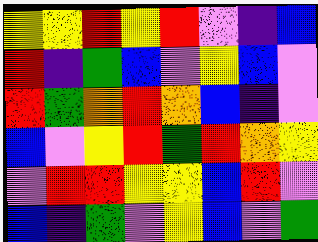[["yellow", "yellow", "red", "yellow", "red", "violet", "indigo", "blue"], ["red", "indigo", "green", "blue", "violet", "yellow", "blue", "violet"], ["red", "green", "orange", "red", "orange", "blue", "indigo", "violet"], ["blue", "violet", "yellow", "red", "green", "red", "orange", "yellow"], ["violet", "red", "red", "yellow", "yellow", "blue", "red", "violet"], ["blue", "indigo", "green", "violet", "yellow", "blue", "violet", "green"]]